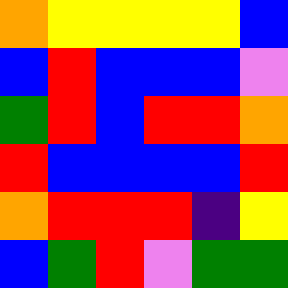[["orange", "yellow", "yellow", "yellow", "yellow", "blue"], ["blue", "red", "blue", "blue", "blue", "violet"], ["green", "red", "blue", "red", "red", "orange"], ["red", "blue", "blue", "blue", "blue", "red"], ["orange", "red", "red", "red", "indigo", "yellow"], ["blue", "green", "red", "violet", "green", "green"]]